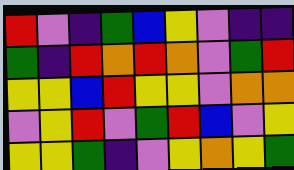[["red", "violet", "indigo", "green", "blue", "yellow", "violet", "indigo", "indigo"], ["green", "indigo", "red", "orange", "red", "orange", "violet", "green", "red"], ["yellow", "yellow", "blue", "red", "yellow", "yellow", "violet", "orange", "orange"], ["violet", "yellow", "red", "violet", "green", "red", "blue", "violet", "yellow"], ["yellow", "yellow", "green", "indigo", "violet", "yellow", "orange", "yellow", "green"]]